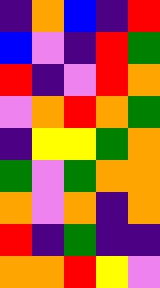[["indigo", "orange", "blue", "indigo", "red"], ["blue", "violet", "indigo", "red", "green"], ["red", "indigo", "violet", "red", "orange"], ["violet", "orange", "red", "orange", "green"], ["indigo", "yellow", "yellow", "green", "orange"], ["green", "violet", "green", "orange", "orange"], ["orange", "violet", "orange", "indigo", "orange"], ["red", "indigo", "green", "indigo", "indigo"], ["orange", "orange", "red", "yellow", "violet"]]